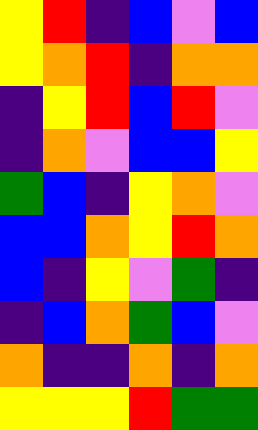[["yellow", "red", "indigo", "blue", "violet", "blue"], ["yellow", "orange", "red", "indigo", "orange", "orange"], ["indigo", "yellow", "red", "blue", "red", "violet"], ["indigo", "orange", "violet", "blue", "blue", "yellow"], ["green", "blue", "indigo", "yellow", "orange", "violet"], ["blue", "blue", "orange", "yellow", "red", "orange"], ["blue", "indigo", "yellow", "violet", "green", "indigo"], ["indigo", "blue", "orange", "green", "blue", "violet"], ["orange", "indigo", "indigo", "orange", "indigo", "orange"], ["yellow", "yellow", "yellow", "red", "green", "green"]]